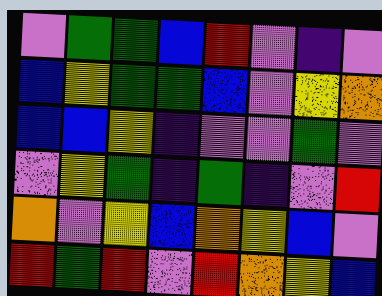[["violet", "green", "green", "blue", "red", "violet", "indigo", "violet"], ["blue", "yellow", "green", "green", "blue", "violet", "yellow", "orange"], ["blue", "blue", "yellow", "indigo", "violet", "violet", "green", "violet"], ["violet", "yellow", "green", "indigo", "green", "indigo", "violet", "red"], ["orange", "violet", "yellow", "blue", "orange", "yellow", "blue", "violet"], ["red", "green", "red", "violet", "red", "orange", "yellow", "blue"]]